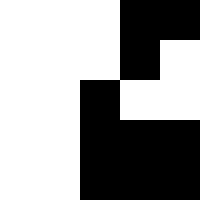[["white", "white", "white", "black", "black"], ["white", "white", "white", "black", "white"], ["white", "white", "black", "white", "white"], ["white", "white", "black", "black", "black"], ["white", "white", "black", "black", "black"]]